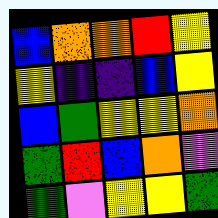[["blue", "orange", "orange", "red", "yellow"], ["yellow", "indigo", "indigo", "blue", "yellow"], ["blue", "green", "yellow", "yellow", "orange"], ["green", "red", "blue", "orange", "violet"], ["green", "violet", "yellow", "yellow", "green"]]